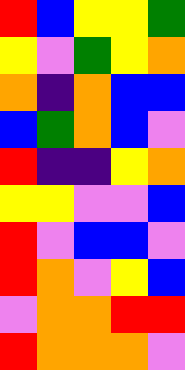[["red", "blue", "yellow", "yellow", "green"], ["yellow", "violet", "green", "yellow", "orange"], ["orange", "indigo", "orange", "blue", "blue"], ["blue", "green", "orange", "blue", "violet"], ["red", "indigo", "indigo", "yellow", "orange"], ["yellow", "yellow", "violet", "violet", "blue"], ["red", "violet", "blue", "blue", "violet"], ["red", "orange", "violet", "yellow", "blue"], ["violet", "orange", "orange", "red", "red"], ["red", "orange", "orange", "orange", "violet"]]